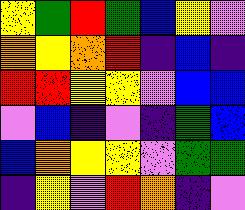[["yellow", "green", "red", "green", "blue", "yellow", "violet"], ["orange", "yellow", "orange", "red", "indigo", "blue", "indigo"], ["red", "red", "yellow", "yellow", "violet", "blue", "blue"], ["violet", "blue", "indigo", "violet", "indigo", "green", "blue"], ["blue", "orange", "yellow", "yellow", "violet", "green", "green"], ["indigo", "yellow", "violet", "red", "orange", "indigo", "violet"]]